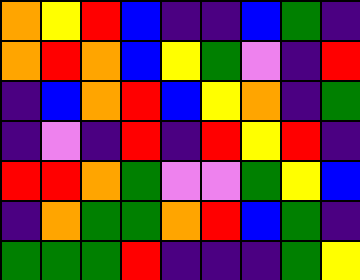[["orange", "yellow", "red", "blue", "indigo", "indigo", "blue", "green", "indigo"], ["orange", "red", "orange", "blue", "yellow", "green", "violet", "indigo", "red"], ["indigo", "blue", "orange", "red", "blue", "yellow", "orange", "indigo", "green"], ["indigo", "violet", "indigo", "red", "indigo", "red", "yellow", "red", "indigo"], ["red", "red", "orange", "green", "violet", "violet", "green", "yellow", "blue"], ["indigo", "orange", "green", "green", "orange", "red", "blue", "green", "indigo"], ["green", "green", "green", "red", "indigo", "indigo", "indigo", "green", "yellow"]]